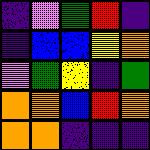[["indigo", "violet", "green", "red", "indigo"], ["indigo", "blue", "blue", "yellow", "orange"], ["violet", "green", "yellow", "indigo", "green"], ["orange", "orange", "blue", "red", "orange"], ["orange", "orange", "indigo", "indigo", "indigo"]]